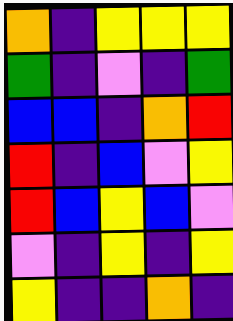[["orange", "indigo", "yellow", "yellow", "yellow"], ["green", "indigo", "violet", "indigo", "green"], ["blue", "blue", "indigo", "orange", "red"], ["red", "indigo", "blue", "violet", "yellow"], ["red", "blue", "yellow", "blue", "violet"], ["violet", "indigo", "yellow", "indigo", "yellow"], ["yellow", "indigo", "indigo", "orange", "indigo"]]